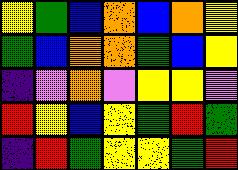[["yellow", "green", "blue", "orange", "blue", "orange", "yellow"], ["green", "blue", "orange", "orange", "green", "blue", "yellow"], ["indigo", "violet", "orange", "violet", "yellow", "yellow", "violet"], ["red", "yellow", "blue", "yellow", "green", "red", "green"], ["indigo", "red", "green", "yellow", "yellow", "green", "red"]]